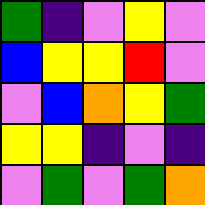[["green", "indigo", "violet", "yellow", "violet"], ["blue", "yellow", "yellow", "red", "violet"], ["violet", "blue", "orange", "yellow", "green"], ["yellow", "yellow", "indigo", "violet", "indigo"], ["violet", "green", "violet", "green", "orange"]]